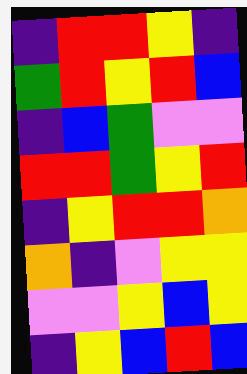[["indigo", "red", "red", "yellow", "indigo"], ["green", "red", "yellow", "red", "blue"], ["indigo", "blue", "green", "violet", "violet"], ["red", "red", "green", "yellow", "red"], ["indigo", "yellow", "red", "red", "orange"], ["orange", "indigo", "violet", "yellow", "yellow"], ["violet", "violet", "yellow", "blue", "yellow"], ["indigo", "yellow", "blue", "red", "blue"]]